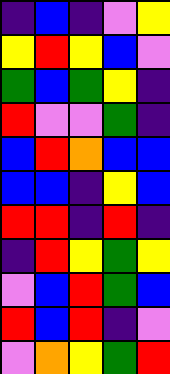[["indigo", "blue", "indigo", "violet", "yellow"], ["yellow", "red", "yellow", "blue", "violet"], ["green", "blue", "green", "yellow", "indigo"], ["red", "violet", "violet", "green", "indigo"], ["blue", "red", "orange", "blue", "blue"], ["blue", "blue", "indigo", "yellow", "blue"], ["red", "red", "indigo", "red", "indigo"], ["indigo", "red", "yellow", "green", "yellow"], ["violet", "blue", "red", "green", "blue"], ["red", "blue", "red", "indigo", "violet"], ["violet", "orange", "yellow", "green", "red"]]